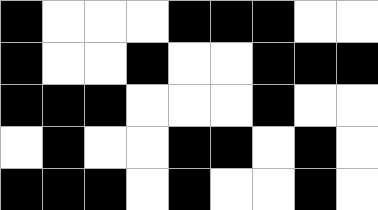[["black", "white", "white", "white", "black", "black", "black", "white", "white"], ["black", "white", "white", "black", "white", "white", "black", "black", "black"], ["black", "black", "black", "white", "white", "white", "black", "white", "white"], ["white", "black", "white", "white", "black", "black", "white", "black", "white"], ["black", "black", "black", "white", "black", "white", "white", "black", "white"]]